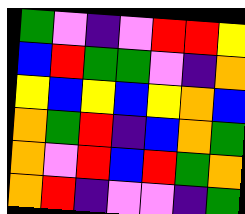[["green", "violet", "indigo", "violet", "red", "red", "yellow"], ["blue", "red", "green", "green", "violet", "indigo", "orange"], ["yellow", "blue", "yellow", "blue", "yellow", "orange", "blue"], ["orange", "green", "red", "indigo", "blue", "orange", "green"], ["orange", "violet", "red", "blue", "red", "green", "orange"], ["orange", "red", "indigo", "violet", "violet", "indigo", "green"]]